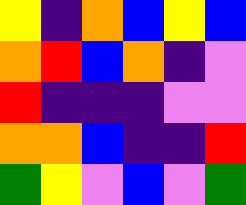[["yellow", "indigo", "orange", "blue", "yellow", "blue"], ["orange", "red", "blue", "orange", "indigo", "violet"], ["red", "indigo", "indigo", "indigo", "violet", "violet"], ["orange", "orange", "blue", "indigo", "indigo", "red"], ["green", "yellow", "violet", "blue", "violet", "green"]]